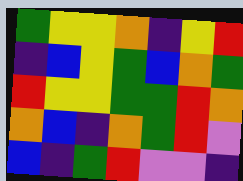[["green", "yellow", "yellow", "orange", "indigo", "yellow", "red"], ["indigo", "blue", "yellow", "green", "blue", "orange", "green"], ["red", "yellow", "yellow", "green", "green", "red", "orange"], ["orange", "blue", "indigo", "orange", "green", "red", "violet"], ["blue", "indigo", "green", "red", "violet", "violet", "indigo"]]